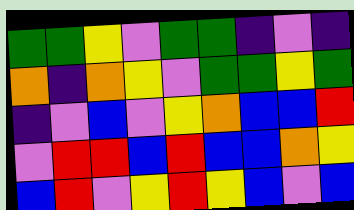[["green", "green", "yellow", "violet", "green", "green", "indigo", "violet", "indigo"], ["orange", "indigo", "orange", "yellow", "violet", "green", "green", "yellow", "green"], ["indigo", "violet", "blue", "violet", "yellow", "orange", "blue", "blue", "red"], ["violet", "red", "red", "blue", "red", "blue", "blue", "orange", "yellow"], ["blue", "red", "violet", "yellow", "red", "yellow", "blue", "violet", "blue"]]